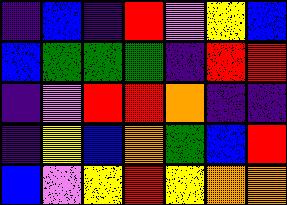[["indigo", "blue", "indigo", "red", "violet", "yellow", "blue"], ["blue", "green", "green", "green", "indigo", "red", "red"], ["indigo", "violet", "red", "red", "orange", "indigo", "indigo"], ["indigo", "yellow", "blue", "orange", "green", "blue", "red"], ["blue", "violet", "yellow", "red", "yellow", "orange", "orange"]]